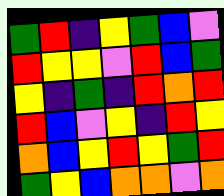[["green", "red", "indigo", "yellow", "green", "blue", "violet"], ["red", "yellow", "yellow", "violet", "red", "blue", "green"], ["yellow", "indigo", "green", "indigo", "red", "orange", "red"], ["red", "blue", "violet", "yellow", "indigo", "red", "yellow"], ["orange", "blue", "yellow", "red", "yellow", "green", "red"], ["green", "yellow", "blue", "orange", "orange", "violet", "orange"]]